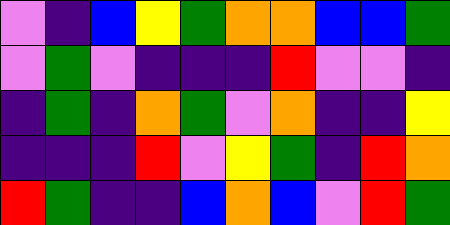[["violet", "indigo", "blue", "yellow", "green", "orange", "orange", "blue", "blue", "green"], ["violet", "green", "violet", "indigo", "indigo", "indigo", "red", "violet", "violet", "indigo"], ["indigo", "green", "indigo", "orange", "green", "violet", "orange", "indigo", "indigo", "yellow"], ["indigo", "indigo", "indigo", "red", "violet", "yellow", "green", "indigo", "red", "orange"], ["red", "green", "indigo", "indigo", "blue", "orange", "blue", "violet", "red", "green"]]